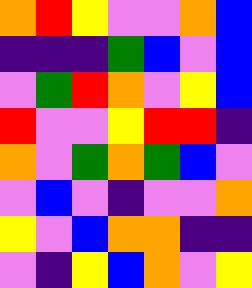[["orange", "red", "yellow", "violet", "violet", "orange", "blue"], ["indigo", "indigo", "indigo", "green", "blue", "violet", "blue"], ["violet", "green", "red", "orange", "violet", "yellow", "blue"], ["red", "violet", "violet", "yellow", "red", "red", "indigo"], ["orange", "violet", "green", "orange", "green", "blue", "violet"], ["violet", "blue", "violet", "indigo", "violet", "violet", "orange"], ["yellow", "violet", "blue", "orange", "orange", "indigo", "indigo"], ["violet", "indigo", "yellow", "blue", "orange", "violet", "yellow"]]